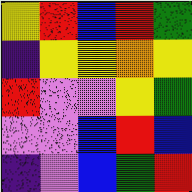[["yellow", "red", "blue", "red", "green"], ["indigo", "yellow", "yellow", "orange", "yellow"], ["red", "violet", "violet", "yellow", "green"], ["violet", "violet", "blue", "red", "blue"], ["indigo", "violet", "blue", "green", "red"]]